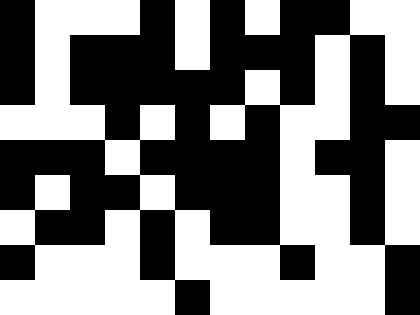[["black", "white", "white", "white", "black", "white", "black", "white", "black", "black", "white", "white"], ["black", "white", "black", "black", "black", "white", "black", "black", "black", "white", "black", "white"], ["black", "white", "black", "black", "black", "black", "black", "white", "black", "white", "black", "white"], ["white", "white", "white", "black", "white", "black", "white", "black", "white", "white", "black", "black"], ["black", "black", "black", "white", "black", "black", "black", "black", "white", "black", "black", "white"], ["black", "white", "black", "black", "white", "black", "black", "black", "white", "white", "black", "white"], ["white", "black", "black", "white", "black", "white", "black", "black", "white", "white", "black", "white"], ["black", "white", "white", "white", "black", "white", "white", "white", "black", "white", "white", "black"], ["white", "white", "white", "white", "white", "black", "white", "white", "white", "white", "white", "black"]]